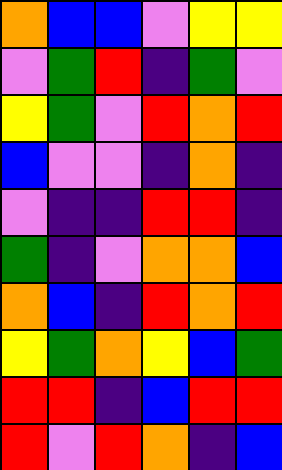[["orange", "blue", "blue", "violet", "yellow", "yellow"], ["violet", "green", "red", "indigo", "green", "violet"], ["yellow", "green", "violet", "red", "orange", "red"], ["blue", "violet", "violet", "indigo", "orange", "indigo"], ["violet", "indigo", "indigo", "red", "red", "indigo"], ["green", "indigo", "violet", "orange", "orange", "blue"], ["orange", "blue", "indigo", "red", "orange", "red"], ["yellow", "green", "orange", "yellow", "blue", "green"], ["red", "red", "indigo", "blue", "red", "red"], ["red", "violet", "red", "orange", "indigo", "blue"]]